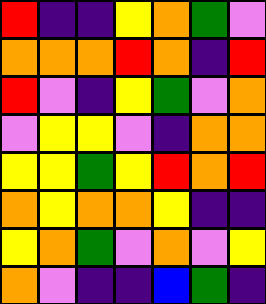[["red", "indigo", "indigo", "yellow", "orange", "green", "violet"], ["orange", "orange", "orange", "red", "orange", "indigo", "red"], ["red", "violet", "indigo", "yellow", "green", "violet", "orange"], ["violet", "yellow", "yellow", "violet", "indigo", "orange", "orange"], ["yellow", "yellow", "green", "yellow", "red", "orange", "red"], ["orange", "yellow", "orange", "orange", "yellow", "indigo", "indigo"], ["yellow", "orange", "green", "violet", "orange", "violet", "yellow"], ["orange", "violet", "indigo", "indigo", "blue", "green", "indigo"]]